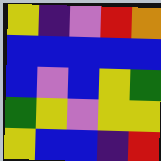[["yellow", "indigo", "violet", "red", "orange"], ["blue", "blue", "blue", "blue", "blue"], ["blue", "violet", "blue", "yellow", "green"], ["green", "yellow", "violet", "yellow", "yellow"], ["yellow", "blue", "blue", "indigo", "red"]]